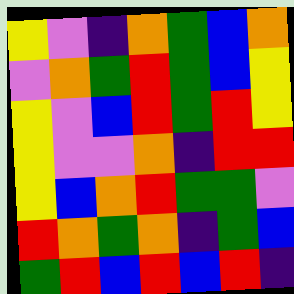[["yellow", "violet", "indigo", "orange", "green", "blue", "orange"], ["violet", "orange", "green", "red", "green", "blue", "yellow"], ["yellow", "violet", "blue", "red", "green", "red", "yellow"], ["yellow", "violet", "violet", "orange", "indigo", "red", "red"], ["yellow", "blue", "orange", "red", "green", "green", "violet"], ["red", "orange", "green", "orange", "indigo", "green", "blue"], ["green", "red", "blue", "red", "blue", "red", "indigo"]]